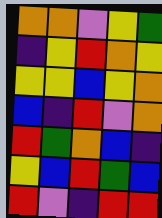[["orange", "orange", "violet", "yellow", "green"], ["indigo", "yellow", "red", "orange", "yellow"], ["yellow", "yellow", "blue", "yellow", "orange"], ["blue", "indigo", "red", "violet", "orange"], ["red", "green", "orange", "blue", "indigo"], ["yellow", "blue", "red", "green", "blue"], ["red", "violet", "indigo", "red", "red"]]